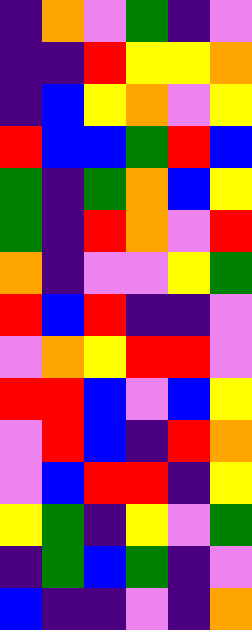[["indigo", "orange", "violet", "green", "indigo", "violet"], ["indigo", "indigo", "red", "yellow", "yellow", "orange"], ["indigo", "blue", "yellow", "orange", "violet", "yellow"], ["red", "blue", "blue", "green", "red", "blue"], ["green", "indigo", "green", "orange", "blue", "yellow"], ["green", "indigo", "red", "orange", "violet", "red"], ["orange", "indigo", "violet", "violet", "yellow", "green"], ["red", "blue", "red", "indigo", "indigo", "violet"], ["violet", "orange", "yellow", "red", "red", "violet"], ["red", "red", "blue", "violet", "blue", "yellow"], ["violet", "red", "blue", "indigo", "red", "orange"], ["violet", "blue", "red", "red", "indigo", "yellow"], ["yellow", "green", "indigo", "yellow", "violet", "green"], ["indigo", "green", "blue", "green", "indigo", "violet"], ["blue", "indigo", "indigo", "violet", "indigo", "orange"]]